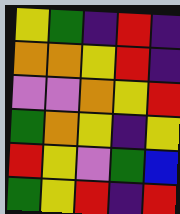[["yellow", "green", "indigo", "red", "indigo"], ["orange", "orange", "yellow", "red", "indigo"], ["violet", "violet", "orange", "yellow", "red"], ["green", "orange", "yellow", "indigo", "yellow"], ["red", "yellow", "violet", "green", "blue"], ["green", "yellow", "red", "indigo", "red"]]